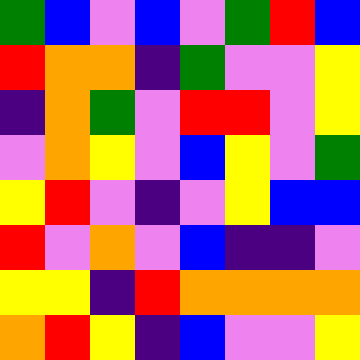[["green", "blue", "violet", "blue", "violet", "green", "red", "blue"], ["red", "orange", "orange", "indigo", "green", "violet", "violet", "yellow"], ["indigo", "orange", "green", "violet", "red", "red", "violet", "yellow"], ["violet", "orange", "yellow", "violet", "blue", "yellow", "violet", "green"], ["yellow", "red", "violet", "indigo", "violet", "yellow", "blue", "blue"], ["red", "violet", "orange", "violet", "blue", "indigo", "indigo", "violet"], ["yellow", "yellow", "indigo", "red", "orange", "orange", "orange", "orange"], ["orange", "red", "yellow", "indigo", "blue", "violet", "violet", "yellow"]]